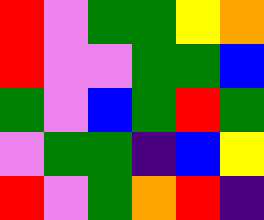[["red", "violet", "green", "green", "yellow", "orange"], ["red", "violet", "violet", "green", "green", "blue"], ["green", "violet", "blue", "green", "red", "green"], ["violet", "green", "green", "indigo", "blue", "yellow"], ["red", "violet", "green", "orange", "red", "indigo"]]